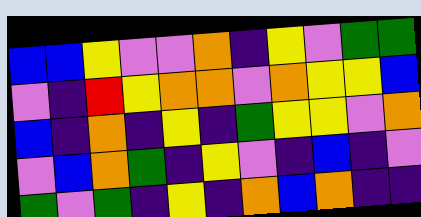[["blue", "blue", "yellow", "violet", "violet", "orange", "indigo", "yellow", "violet", "green", "green"], ["violet", "indigo", "red", "yellow", "orange", "orange", "violet", "orange", "yellow", "yellow", "blue"], ["blue", "indigo", "orange", "indigo", "yellow", "indigo", "green", "yellow", "yellow", "violet", "orange"], ["violet", "blue", "orange", "green", "indigo", "yellow", "violet", "indigo", "blue", "indigo", "violet"], ["green", "violet", "green", "indigo", "yellow", "indigo", "orange", "blue", "orange", "indigo", "indigo"]]